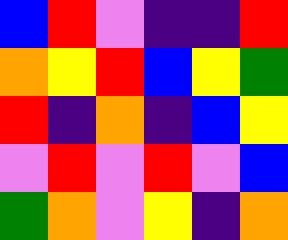[["blue", "red", "violet", "indigo", "indigo", "red"], ["orange", "yellow", "red", "blue", "yellow", "green"], ["red", "indigo", "orange", "indigo", "blue", "yellow"], ["violet", "red", "violet", "red", "violet", "blue"], ["green", "orange", "violet", "yellow", "indigo", "orange"]]